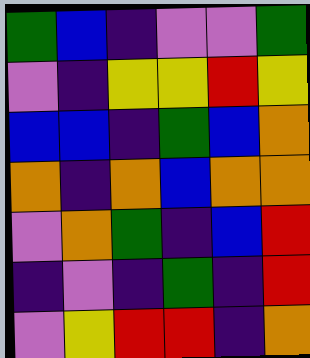[["green", "blue", "indigo", "violet", "violet", "green"], ["violet", "indigo", "yellow", "yellow", "red", "yellow"], ["blue", "blue", "indigo", "green", "blue", "orange"], ["orange", "indigo", "orange", "blue", "orange", "orange"], ["violet", "orange", "green", "indigo", "blue", "red"], ["indigo", "violet", "indigo", "green", "indigo", "red"], ["violet", "yellow", "red", "red", "indigo", "orange"]]